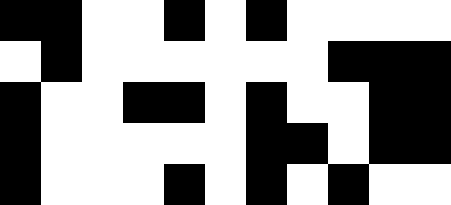[["black", "black", "white", "white", "black", "white", "black", "white", "white", "white", "white"], ["white", "black", "white", "white", "white", "white", "white", "white", "black", "black", "black"], ["black", "white", "white", "black", "black", "white", "black", "white", "white", "black", "black"], ["black", "white", "white", "white", "white", "white", "black", "black", "white", "black", "black"], ["black", "white", "white", "white", "black", "white", "black", "white", "black", "white", "white"]]